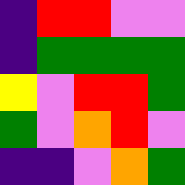[["indigo", "red", "red", "violet", "violet"], ["indigo", "green", "green", "green", "green"], ["yellow", "violet", "red", "red", "green"], ["green", "violet", "orange", "red", "violet"], ["indigo", "indigo", "violet", "orange", "green"]]